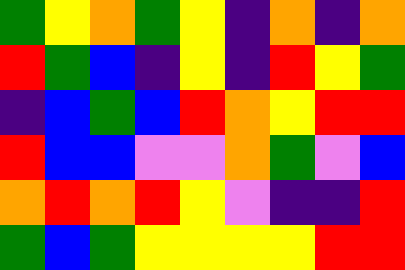[["green", "yellow", "orange", "green", "yellow", "indigo", "orange", "indigo", "orange"], ["red", "green", "blue", "indigo", "yellow", "indigo", "red", "yellow", "green"], ["indigo", "blue", "green", "blue", "red", "orange", "yellow", "red", "red"], ["red", "blue", "blue", "violet", "violet", "orange", "green", "violet", "blue"], ["orange", "red", "orange", "red", "yellow", "violet", "indigo", "indigo", "red"], ["green", "blue", "green", "yellow", "yellow", "yellow", "yellow", "red", "red"]]